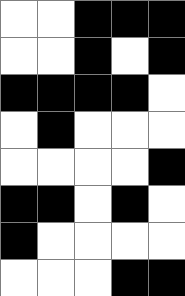[["white", "white", "black", "black", "black"], ["white", "white", "black", "white", "black"], ["black", "black", "black", "black", "white"], ["white", "black", "white", "white", "white"], ["white", "white", "white", "white", "black"], ["black", "black", "white", "black", "white"], ["black", "white", "white", "white", "white"], ["white", "white", "white", "black", "black"]]